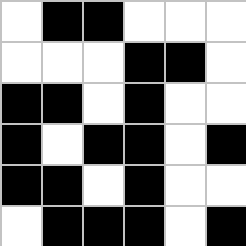[["white", "black", "black", "white", "white", "white"], ["white", "white", "white", "black", "black", "white"], ["black", "black", "white", "black", "white", "white"], ["black", "white", "black", "black", "white", "black"], ["black", "black", "white", "black", "white", "white"], ["white", "black", "black", "black", "white", "black"]]